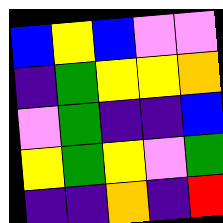[["blue", "yellow", "blue", "violet", "violet"], ["indigo", "green", "yellow", "yellow", "orange"], ["violet", "green", "indigo", "indigo", "blue"], ["yellow", "green", "yellow", "violet", "green"], ["indigo", "indigo", "orange", "indigo", "red"]]